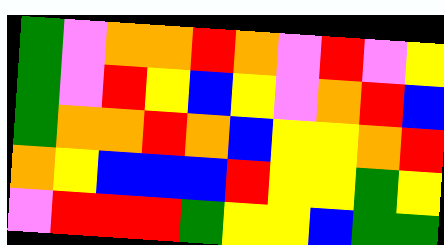[["green", "violet", "orange", "orange", "red", "orange", "violet", "red", "violet", "yellow"], ["green", "violet", "red", "yellow", "blue", "yellow", "violet", "orange", "red", "blue"], ["green", "orange", "orange", "red", "orange", "blue", "yellow", "yellow", "orange", "red"], ["orange", "yellow", "blue", "blue", "blue", "red", "yellow", "yellow", "green", "yellow"], ["violet", "red", "red", "red", "green", "yellow", "yellow", "blue", "green", "green"]]